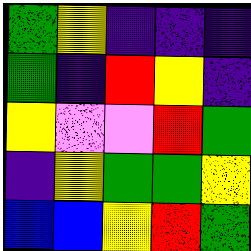[["green", "yellow", "indigo", "indigo", "indigo"], ["green", "indigo", "red", "yellow", "indigo"], ["yellow", "violet", "violet", "red", "green"], ["indigo", "yellow", "green", "green", "yellow"], ["blue", "blue", "yellow", "red", "green"]]